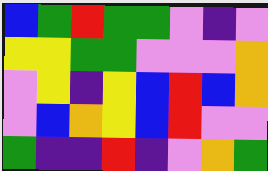[["blue", "green", "red", "green", "green", "violet", "indigo", "violet"], ["yellow", "yellow", "green", "green", "violet", "violet", "violet", "orange"], ["violet", "yellow", "indigo", "yellow", "blue", "red", "blue", "orange"], ["violet", "blue", "orange", "yellow", "blue", "red", "violet", "violet"], ["green", "indigo", "indigo", "red", "indigo", "violet", "orange", "green"]]